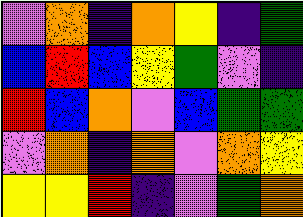[["violet", "orange", "indigo", "orange", "yellow", "indigo", "green"], ["blue", "red", "blue", "yellow", "green", "violet", "indigo"], ["red", "blue", "orange", "violet", "blue", "green", "green"], ["violet", "orange", "indigo", "orange", "violet", "orange", "yellow"], ["yellow", "yellow", "red", "indigo", "violet", "green", "orange"]]